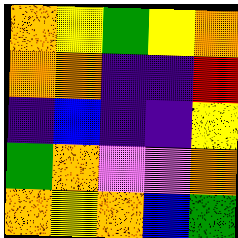[["orange", "yellow", "green", "yellow", "orange"], ["orange", "orange", "indigo", "indigo", "red"], ["indigo", "blue", "indigo", "indigo", "yellow"], ["green", "orange", "violet", "violet", "orange"], ["orange", "yellow", "orange", "blue", "green"]]